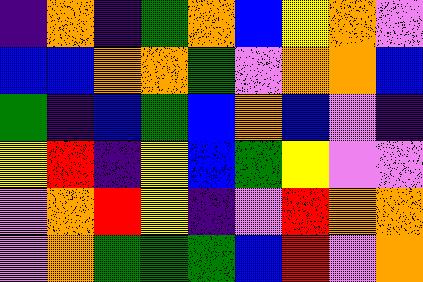[["indigo", "orange", "indigo", "green", "orange", "blue", "yellow", "orange", "violet"], ["blue", "blue", "orange", "orange", "green", "violet", "orange", "orange", "blue"], ["green", "indigo", "blue", "green", "blue", "orange", "blue", "violet", "indigo"], ["yellow", "red", "indigo", "yellow", "blue", "green", "yellow", "violet", "violet"], ["violet", "orange", "red", "yellow", "indigo", "violet", "red", "orange", "orange"], ["violet", "orange", "green", "green", "green", "blue", "red", "violet", "orange"]]